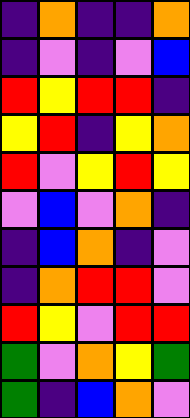[["indigo", "orange", "indigo", "indigo", "orange"], ["indigo", "violet", "indigo", "violet", "blue"], ["red", "yellow", "red", "red", "indigo"], ["yellow", "red", "indigo", "yellow", "orange"], ["red", "violet", "yellow", "red", "yellow"], ["violet", "blue", "violet", "orange", "indigo"], ["indigo", "blue", "orange", "indigo", "violet"], ["indigo", "orange", "red", "red", "violet"], ["red", "yellow", "violet", "red", "red"], ["green", "violet", "orange", "yellow", "green"], ["green", "indigo", "blue", "orange", "violet"]]